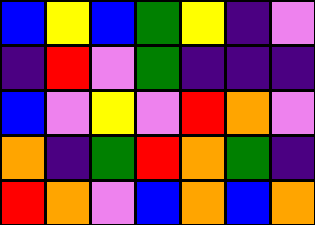[["blue", "yellow", "blue", "green", "yellow", "indigo", "violet"], ["indigo", "red", "violet", "green", "indigo", "indigo", "indigo"], ["blue", "violet", "yellow", "violet", "red", "orange", "violet"], ["orange", "indigo", "green", "red", "orange", "green", "indigo"], ["red", "orange", "violet", "blue", "orange", "blue", "orange"]]